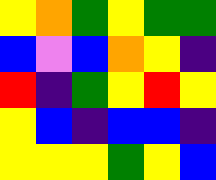[["yellow", "orange", "green", "yellow", "green", "green"], ["blue", "violet", "blue", "orange", "yellow", "indigo"], ["red", "indigo", "green", "yellow", "red", "yellow"], ["yellow", "blue", "indigo", "blue", "blue", "indigo"], ["yellow", "yellow", "yellow", "green", "yellow", "blue"]]